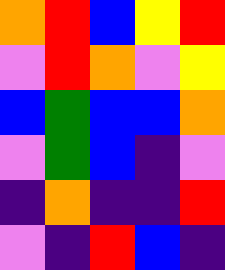[["orange", "red", "blue", "yellow", "red"], ["violet", "red", "orange", "violet", "yellow"], ["blue", "green", "blue", "blue", "orange"], ["violet", "green", "blue", "indigo", "violet"], ["indigo", "orange", "indigo", "indigo", "red"], ["violet", "indigo", "red", "blue", "indigo"]]